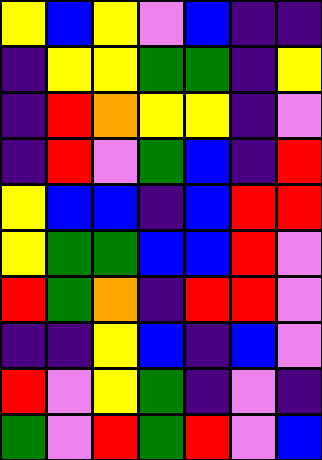[["yellow", "blue", "yellow", "violet", "blue", "indigo", "indigo"], ["indigo", "yellow", "yellow", "green", "green", "indigo", "yellow"], ["indigo", "red", "orange", "yellow", "yellow", "indigo", "violet"], ["indigo", "red", "violet", "green", "blue", "indigo", "red"], ["yellow", "blue", "blue", "indigo", "blue", "red", "red"], ["yellow", "green", "green", "blue", "blue", "red", "violet"], ["red", "green", "orange", "indigo", "red", "red", "violet"], ["indigo", "indigo", "yellow", "blue", "indigo", "blue", "violet"], ["red", "violet", "yellow", "green", "indigo", "violet", "indigo"], ["green", "violet", "red", "green", "red", "violet", "blue"]]